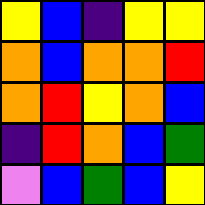[["yellow", "blue", "indigo", "yellow", "yellow"], ["orange", "blue", "orange", "orange", "red"], ["orange", "red", "yellow", "orange", "blue"], ["indigo", "red", "orange", "blue", "green"], ["violet", "blue", "green", "blue", "yellow"]]